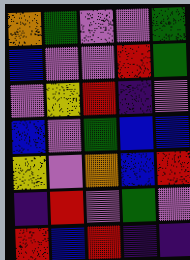[["orange", "green", "violet", "violet", "green"], ["blue", "violet", "violet", "red", "green"], ["violet", "yellow", "red", "indigo", "violet"], ["blue", "violet", "green", "blue", "blue"], ["yellow", "violet", "orange", "blue", "red"], ["indigo", "red", "violet", "green", "violet"], ["red", "blue", "red", "indigo", "indigo"]]